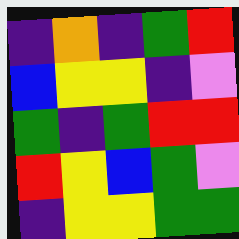[["indigo", "orange", "indigo", "green", "red"], ["blue", "yellow", "yellow", "indigo", "violet"], ["green", "indigo", "green", "red", "red"], ["red", "yellow", "blue", "green", "violet"], ["indigo", "yellow", "yellow", "green", "green"]]